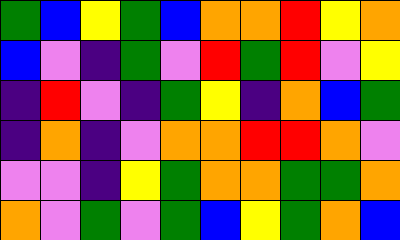[["green", "blue", "yellow", "green", "blue", "orange", "orange", "red", "yellow", "orange"], ["blue", "violet", "indigo", "green", "violet", "red", "green", "red", "violet", "yellow"], ["indigo", "red", "violet", "indigo", "green", "yellow", "indigo", "orange", "blue", "green"], ["indigo", "orange", "indigo", "violet", "orange", "orange", "red", "red", "orange", "violet"], ["violet", "violet", "indigo", "yellow", "green", "orange", "orange", "green", "green", "orange"], ["orange", "violet", "green", "violet", "green", "blue", "yellow", "green", "orange", "blue"]]